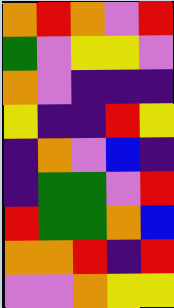[["orange", "red", "orange", "violet", "red"], ["green", "violet", "yellow", "yellow", "violet"], ["orange", "violet", "indigo", "indigo", "indigo"], ["yellow", "indigo", "indigo", "red", "yellow"], ["indigo", "orange", "violet", "blue", "indigo"], ["indigo", "green", "green", "violet", "red"], ["red", "green", "green", "orange", "blue"], ["orange", "orange", "red", "indigo", "red"], ["violet", "violet", "orange", "yellow", "yellow"]]